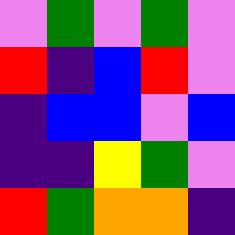[["violet", "green", "violet", "green", "violet"], ["red", "indigo", "blue", "red", "violet"], ["indigo", "blue", "blue", "violet", "blue"], ["indigo", "indigo", "yellow", "green", "violet"], ["red", "green", "orange", "orange", "indigo"]]